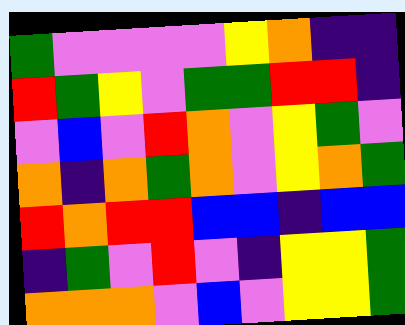[["green", "violet", "violet", "violet", "violet", "yellow", "orange", "indigo", "indigo"], ["red", "green", "yellow", "violet", "green", "green", "red", "red", "indigo"], ["violet", "blue", "violet", "red", "orange", "violet", "yellow", "green", "violet"], ["orange", "indigo", "orange", "green", "orange", "violet", "yellow", "orange", "green"], ["red", "orange", "red", "red", "blue", "blue", "indigo", "blue", "blue"], ["indigo", "green", "violet", "red", "violet", "indigo", "yellow", "yellow", "green"], ["orange", "orange", "orange", "violet", "blue", "violet", "yellow", "yellow", "green"]]